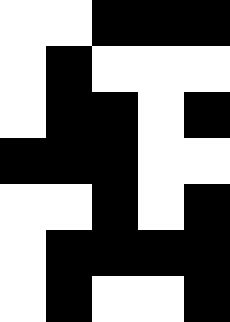[["white", "white", "black", "black", "black"], ["white", "black", "white", "white", "white"], ["white", "black", "black", "white", "black"], ["black", "black", "black", "white", "white"], ["white", "white", "black", "white", "black"], ["white", "black", "black", "black", "black"], ["white", "black", "white", "white", "black"]]